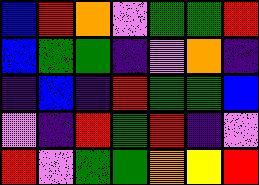[["blue", "red", "orange", "violet", "green", "green", "red"], ["blue", "green", "green", "indigo", "violet", "orange", "indigo"], ["indigo", "blue", "indigo", "red", "green", "green", "blue"], ["violet", "indigo", "red", "green", "red", "indigo", "violet"], ["red", "violet", "green", "green", "orange", "yellow", "red"]]